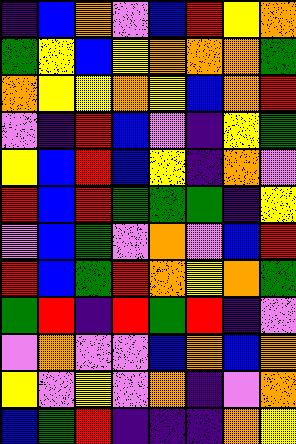[["indigo", "blue", "orange", "violet", "blue", "red", "yellow", "orange"], ["green", "yellow", "blue", "yellow", "orange", "orange", "orange", "green"], ["orange", "yellow", "yellow", "orange", "yellow", "blue", "orange", "red"], ["violet", "indigo", "red", "blue", "violet", "indigo", "yellow", "green"], ["yellow", "blue", "red", "blue", "yellow", "indigo", "orange", "violet"], ["red", "blue", "red", "green", "green", "green", "indigo", "yellow"], ["violet", "blue", "green", "violet", "orange", "violet", "blue", "red"], ["red", "blue", "green", "red", "orange", "yellow", "orange", "green"], ["green", "red", "indigo", "red", "green", "red", "indigo", "violet"], ["violet", "orange", "violet", "violet", "blue", "orange", "blue", "orange"], ["yellow", "violet", "yellow", "violet", "orange", "indigo", "violet", "orange"], ["blue", "green", "red", "indigo", "indigo", "indigo", "orange", "yellow"]]